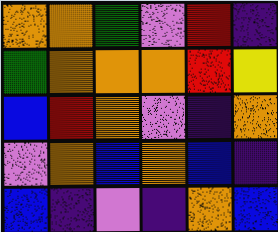[["orange", "orange", "green", "violet", "red", "indigo"], ["green", "orange", "orange", "orange", "red", "yellow"], ["blue", "red", "orange", "violet", "indigo", "orange"], ["violet", "orange", "blue", "orange", "blue", "indigo"], ["blue", "indigo", "violet", "indigo", "orange", "blue"]]